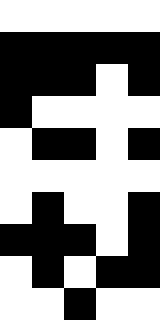[["white", "white", "white", "white", "white"], ["black", "black", "black", "black", "black"], ["black", "black", "black", "white", "black"], ["black", "white", "white", "white", "white"], ["white", "black", "black", "white", "black"], ["white", "white", "white", "white", "white"], ["white", "black", "white", "white", "black"], ["black", "black", "black", "white", "black"], ["white", "black", "white", "black", "black"], ["white", "white", "black", "white", "white"]]